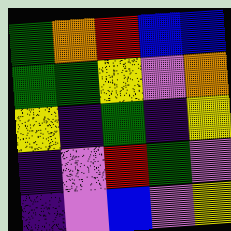[["green", "orange", "red", "blue", "blue"], ["green", "green", "yellow", "violet", "orange"], ["yellow", "indigo", "green", "indigo", "yellow"], ["indigo", "violet", "red", "green", "violet"], ["indigo", "violet", "blue", "violet", "yellow"]]